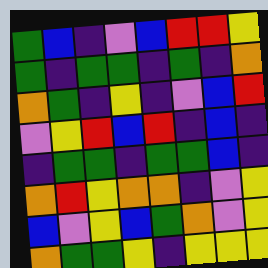[["green", "blue", "indigo", "violet", "blue", "red", "red", "yellow"], ["green", "indigo", "green", "green", "indigo", "green", "indigo", "orange"], ["orange", "green", "indigo", "yellow", "indigo", "violet", "blue", "red"], ["violet", "yellow", "red", "blue", "red", "indigo", "blue", "indigo"], ["indigo", "green", "green", "indigo", "green", "green", "blue", "indigo"], ["orange", "red", "yellow", "orange", "orange", "indigo", "violet", "yellow"], ["blue", "violet", "yellow", "blue", "green", "orange", "violet", "yellow"], ["orange", "green", "green", "yellow", "indigo", "yellow", "yellow", "yellow"]]